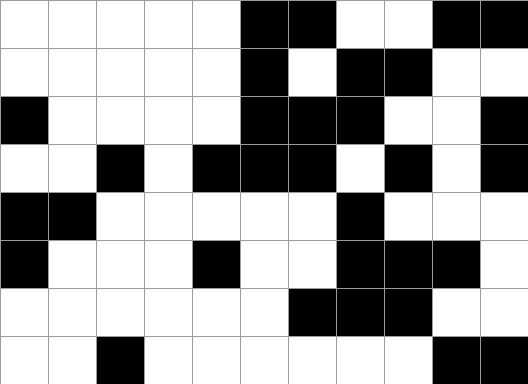[["white", "white", "white", "white", "white", "black", "black", "white", "white", "black", "black"], ["white", "white", "white", "white", "white", "black", "white", "black", "black", "white", "white"], ["black", "white", "white", "white", "white", "black", "black", "black", "white", "white", "black"], ["white", "white", "black", "white", "black", "black", "black", "white", "black", "white", "black"], ["black", "black", "white", "white", "white", "white", "white", "black", "white", "white", "white"], ["black", "white", "white", "white", "black", "white", "white", "black", "black", "black", "white"], ["white", "white", "white", "white", "white", "white", "black", "black", "black", "white", "white"], ["white", "white", "black", "white", "white", "white", "white", "white", "white", "black", "black"]]